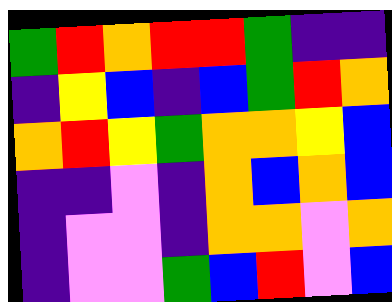[["green", "red", "orange", "red", "red", "green", "indigo", "indigo"], ["indigo", "yellow", "blue", "indigo", "blue", "green", "red", "orange"], ["orange", "red", "yellow", "green", "orange", "orange", "yellow", "blue"], ["indigo", "indigo", "violet", "indigo", "orange", "blue", "orange", "blue"], ["indigo", "violet", "violet", "indigo", "orange", "orange", "violet", "orange"], ["indigo", "violet", "violet", "green", "blue", "red", "violet", "blue"]]